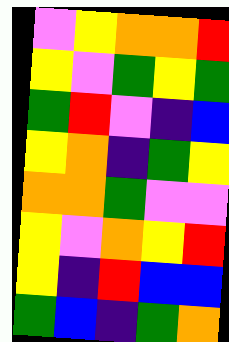[["violet", "yellow", "orange", "orange", "red"], ["yellow", "violet", "green", "yellow", "green"], ["green", "red", "violet", "indigo", "blue"], ["yellow", "orange", "indigo", "green", "yellow"], ["orange", "orange", "green", "violet", "violet"], ["yellow", "violet", "orange", "yellow", "red"], ["yellow", "indigo", "red", "blue", "blue"], ["green", "blue", "indigo", "green", "orange"]]